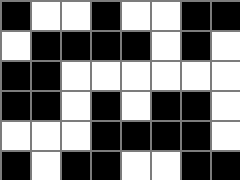[["black", "white", "white", "black", "white", "white", "black", "black"], ["white", "black", "black", "black", "black", "white", "black", "white"], ["black", "black", "white", "white", "white", "white", "white", "white"], ["black", "black", "white", "black", "white", "black", "black", "white"], ["white", "white", "white", "black", "black", "black", "black", "white"], ["black", "white", "black", "black", "white", "white", "black", "black"]]